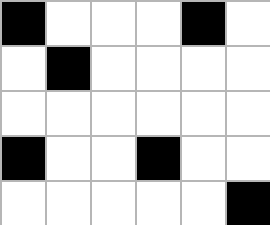[["black", "white", "white", "white", "black", "white"], ["white", "black", "white", "white", "white", "white"], ["white", "white", "white", "white", "white", "white"], ["black", "white", "white", "black", "white", "white"], ["white", "white", "white", "white", "white", "black"]]